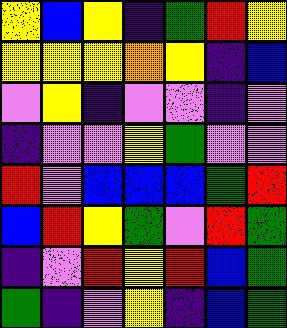[["yellow", "blue", "yellow", "indigo", "green", "red", "yellow"], ["yellow", "yellow", "yellow", "orange", "yellow", "indigo", "blue"], ["violet", "yellow", "indigo", "violet", "violet", "indigo", "violet"], ["indigo", "violet", "violet", "yellow", "green", "violet", "violet"], ["red", "violet", "blue", "blue", "blue", "green", "red"], ["blue", "red", "yellow", "green", "violet", "red", "green"], ["indigo", "violet", "red", "yellow", "red", "blue", "green"], ["green", "indigo", "violet", "yellow", "indigo", "blue", "green"]]